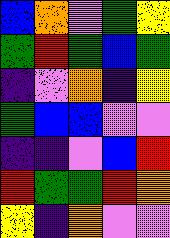[["blue", "orange", "violet", "green", "yellow"], ["green", "red", "green", "blue", "green"], ["indigo", "violet", "orange", "indigo", "yellow"], ["green", "blue", "blue", "violet", "violet"], ["indigo", "indigo", "violet", "blue", "red"], ["red", "green", "green", "red", "orange"], ["yellow", "indigo", "orange", "violet", "violet"]]